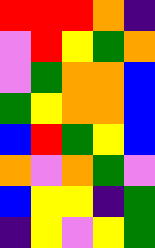[["red", "red", "red", "orange", "indigo"], ["violet", "red", "yellow", "green", "orange"], ["violet", "green", "orange", "orange", "blue"], ["green", "yellow", "orange", "orange", "blue"], ["blue", "red", "green", "yellow", "blue"], ["orange", "violet", "orange", "green", "violet"], ["blue", "yellow", "yellow", "indigo", "green"], ["indigo", "yellow", "violet", "yellow", "green"]]